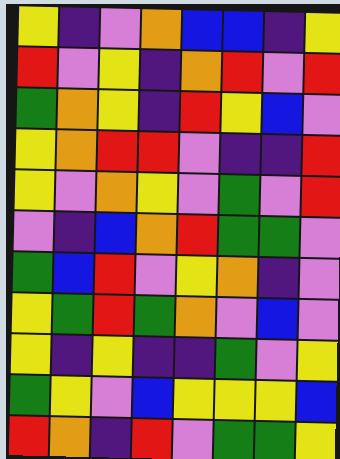[["yellow", "indigo", "violet", "orange", "blue", "blue", "indigo", "yellow"], ["red", "violet", "yellow", "indigo", "orange", "red", "violet", "red"], ["green", "orange", "yellow", "indigo", "red", "yellow", "blue", "violet"], ["yellow", "orange", "red", "red", "violet", "indigo", "indigo", "red"], ["yellow", "violet", "orange", "yellow", "violet", "green", "violet", "red"], ["violet", "indigo", "blue", "orange", "red", "green", "green", "violet"], ["green", "blue", "red", "violet", "yellow", "orange", "indigo", "violet"], ["yellow", "green", "red", "green", "orange", "violet", "blue", "violet"], ["yellow", "indigo", "yellow", "indigo", "indigo", "green", "violet", "yellow"], ["green", "yellow", "violet", "blue", "yellow", "yellow", "yellow", "blue"], ["red", "orange", "indigo", "red", "violet", "green", "green", "yellow"]]